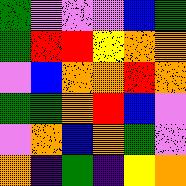[["green", "violet", "violet", "violet", "blue", "green"], ["green", "red", "red", "yellow", "orange", "orange"], ["violet", "blue", "orange", "orange", "red", "orange"], ["green", "green", "orange", "red", "blue", "violet"], ["violet", "orange", "blue", "orange", "green", "violet"], ["orange", "indigo", "green", "indigo", "yellow", "orange"]]